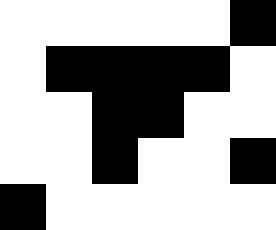[["white", "white", "white", "white", "white", "black"], ["white", "black", "black", "black", "black", "white"], ["white", "white", "black", "black", "white", "white"], ["white", "white", "black", "white", "white", "black"], ["black", "white", "white", "white", "white", "white"]]